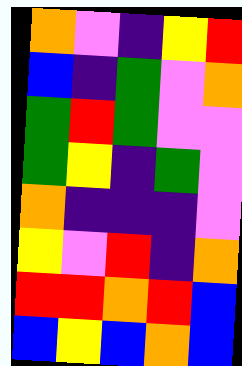[["orange", "violet", "indigo", "yellow", "red"], ["blue", "indigo", "green", "violet", "orange"], ["green", "red", "green", "violet", "violet"], ["green", "yellow", "indigo", "green", "violet"], ["orange", "indigo", "indigo", "indigo", "violet"], ["yellow", "violet", "red", "indigo", "orange"], ["red", "red", "orange", "red", "blue"], ["blue", "yellow", "blue", "orange", "blue"]]